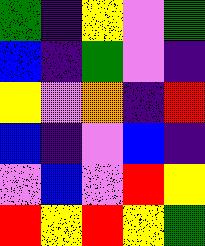[["green", "indigo", "yellow", "violet", "green"], ["blue", "indigo", "green", "violet", "indigo"], ["yellow", "violet", "orange", "indigo", "red"], ["blue", "indigo", "violet", "blue", "indigo"], ["violet", "blue", "violet", "red", "yellow"], ["red", "yellow", "red", "yellow", "green"]]